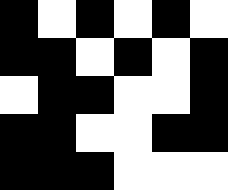[["black", "white", "black", "white", "black", "white"], ["black", "black", "white", "black", "white", "black"], ["white", "black", "black", "white", "white", "black"], ["black", "black", "white", "white", "black", "black"], ["black", "black", "black", "white", "white", "white"]]